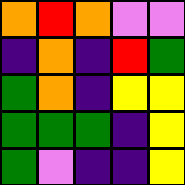[["orange", "red", "orange", "violet", "violet"], ["indigo", "orange", "indigo", "red", "green"], ["green", "orange", "indigo", "yellow", "yellow"], ["green", "green", "green", "indigo", "yellow"], ["green", "violet", "indigo", "indigo", "yellow"]]